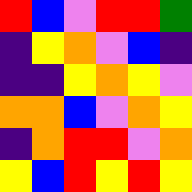[["red", "blue", "violet", "red", "red", "green"], ["indigo", "yellow", "orange", "violet", "blue", "indigo"], ["indigo", "indigo", "yellow", "orange", "yellow", "violet"], ["orange", "orange", "blue", "violet", "orange", "yellow"], ["indigo", "orange", "red", "red", "violet", "orange"], ["yellow", "blue", "red", "yellow", "red", "yellow"]]